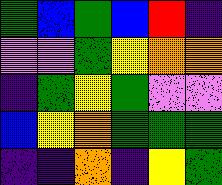[["green", "blue", "green", "blue", "red", "indigo"], ["violet", "violet", "green", "yellow", "orange", "orange"], ["indigo", "green", "yellow", "green", "violet", "violet"], ["blue", "yellow", "orange", "green", "green", "green"], ["indigo", "indigo", "orange", "indigo", "yellow", "green"]]